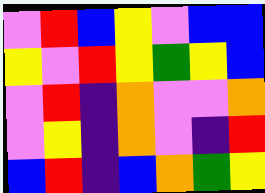[["violet", "red", "blue", "yellow", "violet", "blue", "blue"], ["yellow", "violet", "red", "yellow", "green", "yellow", "blue"], ["violet", "red", "indigo", "orange", "violet", "violet", "orange"], ["violet", "yellow", "indigo", "orange", "violet", "indigo", "red"], ["blue", "red", "indigo", "blue", "orange", "green", "yellow"]]